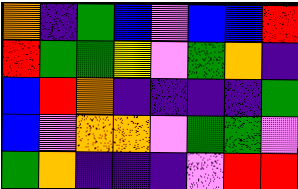[["orange", "indigo", "green", "blue", "violet", "blue", "blue", "red"], ["red", "green", "green", "yellow", "violet", "green", "orange", "indigo"], ["blue", "red", "orange", "indigo", "indigo", "indigo", "indigo", "green"], ["blue", "violet", "orange", "orange", "violet", "green", "green", "violet"], ["green", "orange", "indigo", "indigo", "indigo", "violet", "red", "red"]]